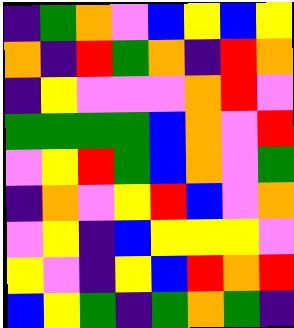[["indigo", "green", "orange", "violet", "blue", "yellow", "blue", "yellow"], ["orange", "indigo", "red", "green", "orange", "indigo", "red", "orange"], ["indigo", "yellow", "violet", "violet", "violet", "orange", "red", "violet"], ["green", "green", "green", "green", "blue", "orange", "violet", "red"], ["violet", "yellow", "red", "green", "blue", "orange", "violet", "green"], ["indigo", "orange", "violet", "yellow", "red", "blue", "violet", "orange"], ["violet", "yellow", "indigo", "blue", "yellow", "yellow", "yellow", "violet"], ["yellow", "violet", "indigo", "yellow", "blue", "red", "orange", "red"], ["blue", "yellow", "green", "indigo", "green", "orange", "green", "indigo"]]